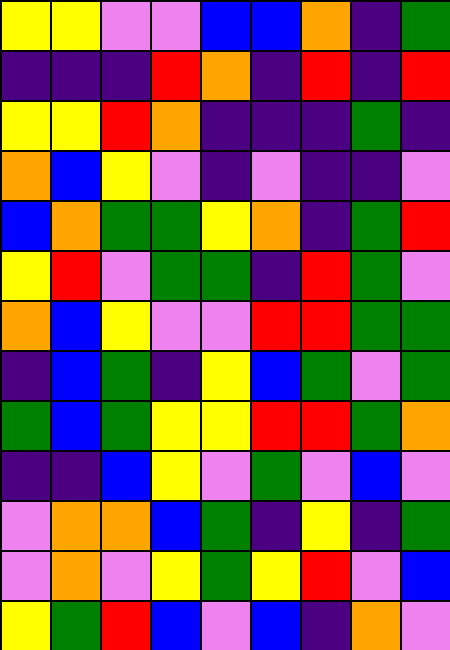[["yellow", "yellow", "violet", "violet", "blue", "blue", "orange", "indigo", "green"], ["indigo", "indigo", "indigo", "red", "orange", "indigo", "red", "indigo", "red"], ["yellow", "yellow", "red", "orange", "indigo", "indigo", "indigo", "green", "indigo"], ["orange", "blue", "yellow", "violet", "indigo", "violet", "indigo", "indigo", "violet"], ["blue", "orange", "green", "green", "yellow", "orange", "indigo", "green", "red"], ["yellow", "red", "violet", "green", "green", "indigo", "red", "green", "violet"], ["orange", "blue", "yellow", "violet", "violet", "red", "red", "green", "green"], ["indigo", "blue", "green", "indigo", "yellow", "blue", "green", "violet", "green"], ["green", "blue", "green", "yellow", "yellow", "red", "red", "green", "orange"], ["indigo", "indigo", "blue", "yellow", "violet", "green", "violet", "blue", "violet"], ["violet", "orange", "orange", "blue", "green", "indigo", "yellow", "indigo", "green"], ["violet", "orange", "violet", "yellow", "green", "yellow", "red", "violet", "blue"], ["yellow", "green", "red", "blue", "violet", "blue", "indigo", "orange", "violet"]]